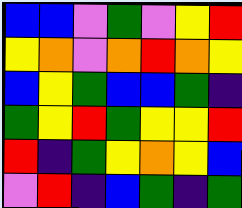[["blue", "blue", "violet", "green", "violet", "yellow", "red"], ["yellow", "orange", "violet", "orange", "red", "orange", "yellow"], ["blue", "yellow", "green", "blue", "blue", "green", "indigo"], ["green", "yellow", "red", "green", "yellow", "yellow", "red"], ["red", "indigo", "green", "yellow", "orange", "yellow", "blue"], ["violet", "red", "indigo", "blue", "green", "indigo", "green"]]